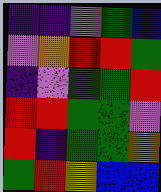[["indigo", "indigo", "violet", "green", "blue"], ["violet", "orange", "red", "red", "green"], ["indigo", "violet", "green", "green", "red"], ["red", "red", "green", "green", "violet"], ["red", "indigo", "green", "green", "orange"], ["green", "red", "yellow", "blue", "blue"]]